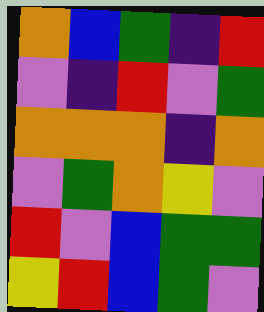[["orange", "blue", "green", "indigo", "red"], ["violet", "indigo", "red", "violet", "green"], ["orange", "orange", "orange", "indigo", "orange"], ["violet", "green", "orange", "yellow", "violet"], ["red", "violet", "blue", "green", "green"], ["yellow", "red", "blue", "green", "violet"]]